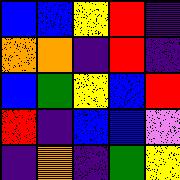[["blue", "blue", "yellow", "red", "indigo"], ["orange", "orange", "indigo", "red", "indigo"], ["blue", "green", "yellow", "blue", "red"], ["red", "indigo", "blue", "blue", "violet"], ["indigo", "orange", "indigo", "green", "yellow"]]